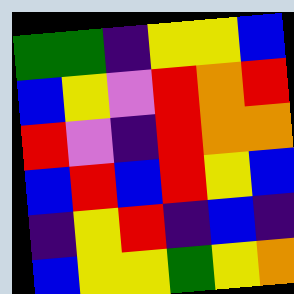[["green", "green", "indigo", "yellow", "yellow", "blue"], ["blue", "yellow", "violet", "red", "orange", "red"], ["red", "violet", "indigo", "red", "orange", "orange"], ["blue", "red", "blue", "red", "yellow", "blue"], ["indigo", "yellow", "red", "indigo", "blue", "indigo"], ["blue", "yellow", "yellow", "green", "yellow", "orange"]]